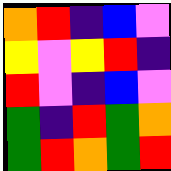[["orange", "red", "indigo", "blue", "violet"], ["yellow", "violet", "yellow", "red", "indigo"], ["red", "violet", "indigo", "blue", "violet"], ["green", "indigo", "red", "green", "orange"], ["green", "red", "orange", "green", "red"]]